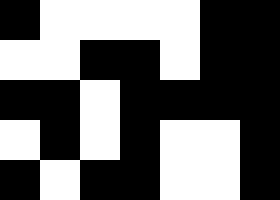[["black", "white", "white", "white", "white", "black", "black"], ["white", "white", "black", "black", "white", "black", "black"], ["black", "black", "white", "black", "black", "black", "black"], ["white", "black", "white", "black", "white", "white", "black"], ["black", "white", "black", "black", "white", "white", "black"]]